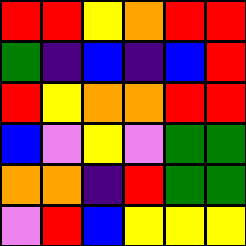[["red", "red", "yellow", "orange", "red", "red"], ["green", "indigo", "blue", "indigo", "blue", "red"], ["red", "yellow", "orange", "orange", "red", "red"], ["blue", "violet", "yellow", "violet", "green", "green"], ["orange", "orange", "indigo", "red", "green", "green"], ["violet", "red", "blue", "yellow", "yellow", "yellow"]]